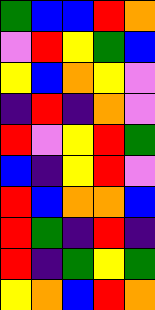[["green", "blue", "blue", "red", "orange"], ["violet", "red", "yellow", "green", "blue"], ["yellow", "blue", "orange", "yellow", "violet"], ["indigo", "red", "indigo", "orange", "violet"], ["red", "violet", "yellow", "red", "green"], ["blue", "indigo", "yellow", "red", "violet"], ["red", "blue", "orange", "orange", "blue"], ["red", "green", "indigo", "red", "indigo"], ["red", "indigo", "green", "yellow", "green"], ["yellow", "orange", "blue", "red", "orange"]]